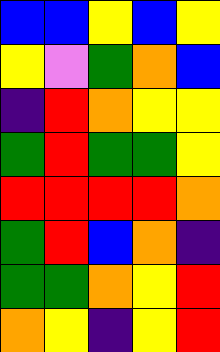[["blue", "blue", "yellow", "blue", "yellow"], ["yellow", "violet", "green", "orange", "blue"], ["indigo", "red", "orange", "yellow", "yellow"], ["green", "red", "green", "green", "yellow"], ["red", "red", "red", "red", "orange"], ["green", "red", "blue", "orange", "indigo"], ["green", "green", "orange", "yellow", "red"], ["orange", "yellow", "indigo", "yellow", "red"]]